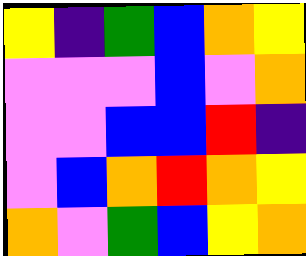[["yellow", "indigo", "green", "blue", "orange", "yellow"], ["violet", "violet", "violet", "blue", "violet", "orange"], ["violet", "violet", "blue", "blue", "red", "indigo"], ["violet", "blue", "orange", "red", "orange", "yellow"], ["orange", "violet", "green", "blue", "yellow", "orange"]]